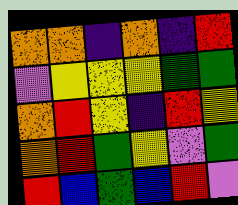[["orange", "orange", "indigo", "orange", "indigo", "red"], ["violet", "yellow", "yellow", "yellow", "green", "green"], ["orange", "red", "yellow", "indigo", "red", "yellow"], ["orange", "red", "green", "yellow", "violet", "green"], ["red", "blue", "green", "blue", "red", "violet"]]